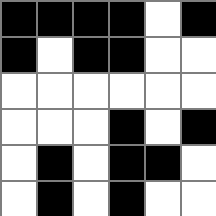[["black", "black", "black", "black", "white", "black"], ["black", "white", "black", "black", "white", "white"], ["white", "white", "white", "white", "white", "white"], ["white", "white", "white", "black", "white", "black"], ["white", "black", "white", "black", "black", "white"], ["white", "black", "white", "black", "white", "white"]]